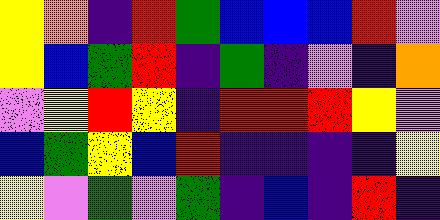[["yellow", "orange", "indigo", "red", "green", "blue", "blue", "blue", "red", "violet"], ["yellow", "blue", "green", "red", "indigo", "green", "indigo", "violet", "indigo", "orange"], ["violet", "yellow", "red", "yellow", "indigo", "red", "red", "red", "yellow", "violet"], ["blue", "green", "yellow", "blue", "red", "indigo", "indigo", "indigo", "indigo", "yellow"], ["yellow", "violet", "green", "violet", "green", "indigo", "blue", "indigo", "red", "indigo"]]